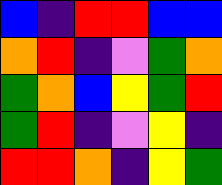[["blue", "indigo", "red", "red", "blue", "blue"], ["orange", "red", "indigo", "violet", "green", "orange"], ["green", "orange", "blue", "yellow", "green", "red"], ["green", "red", "indigo", "violet", "yellow", "indigo"], ["red", "red", "orange", "indigo", "yellow", "green"]]